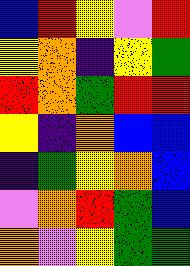[["blue", "red", "yellow", "violet", "red"], ["yellow", "orange", "indigo", "yellow", "green"], ["red", "orange", "green", "red", "red"], ["yellow", "indigo", "orange", "blue", "blue"], ["indigo", "green", "yellow", "orange", "blue"], ["violet", "orange", "red", "green", "blue"], ["orange", "violet", "yellow", "green", "green"]]